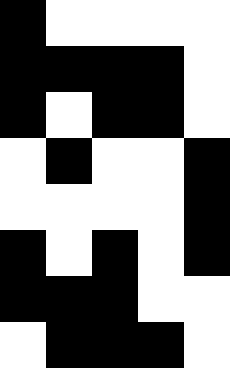[["black", "white", "white", "white", "white"], ["black", "black", "black", "black", "white"], ["black", "white", "black", "black", "white"], ["white", "black", "white", "white", "black"], ["white", "white", "white", "white", "black"], ["black", "white", "black", "white", "black"], ["black", "black", "black", "white", "white"], ["white", "black", "black", "black", "white"]]